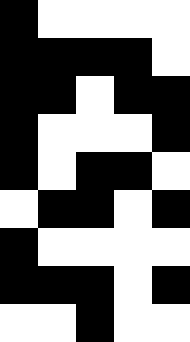[["black", "white", "white", "white", "white"], ["black", "black", "black", "black", "white"], ["black", "black", "white", "black", "black"], ["black", "white", "white", "white", "black"], ["black", "white", "black", "black", "white"], ["white", "black", "black", "white", "black"], ["black", "white", "white", "white", "white"], ["black", "black", "black", "white", "black"], ["white", "white", "black", "white", "white"]]